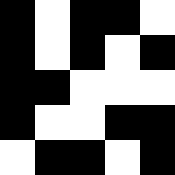[["black", "white", "black", "black", "white"], ["black", "white", "black", "white", "black"], ["black", "black", "white", "white", "white"], ["black", "white", "white", "black", "black"], ["white", "black", "black", "white", "black"]]